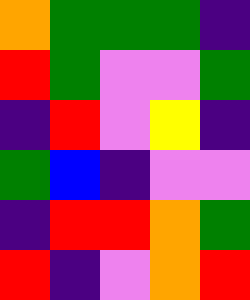[["orange", "green", "green", "green", "indigo"], ["red", "green", "violet", "violet", "green"], ["indigo", "red", "violet", "yellow", "indigo"], ["green", "blue", "indigo", "violet", "violet"], ["indigo", "red", "red", "orange", "green"], ["red", "indigo", "violet", "orange", "red"]]